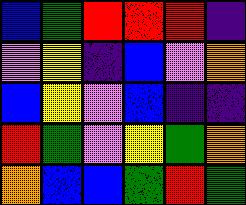[["blue", "green", "red", "red", "red", "indigo"], ["violet", "yellow", "indigo", "blue", "violet", "orange"], ["blue", "yellow", "violet", "blue", "indigo", "indigo"], ["red", "green", "violet", "yellow", "green", "orange"], ["orange", "blue", "blue", "green", "red", "green"]]